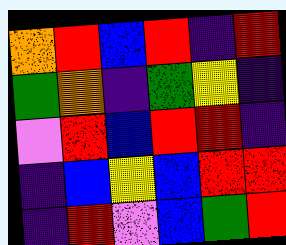[["orange", "red", "blue", "red", "indigo", "red"], ["green", "orange", "indigo", "green", "yellow", "indigo"], ["violet", "red", "blue", "red", "red", "indigo"], ["indigo", "blue", "yellow", "blue", "red", "red"], ["indigo", "red", "violet", "blue", "green", "red"]]